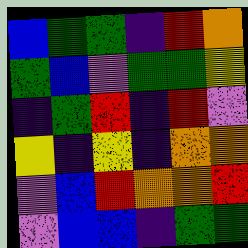[["blue", "green", "green", "indigo", "red", "orange"], ["green", "blue", "violet", "green", "green", "yellow"], ["indigo", "green", "red", "indigo", "red", "violet"], ["yellow", "indigo", "yellow", "indigo", "orange", "orange"], ["violet", "blue", "red", "orange", "orange", "red"], ["violet", "blue", "blue", "indigo", "green", "green"]]